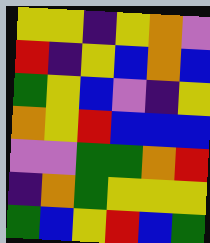[["yellow", "yellow", "indigo", "yellow", "orange", "violet"], ["red", "indigo", "yellow", "blue", "orange", "blue"], ["green", "yellow", "blue", "violet", "indigo", "yellow"], ["orange", "yellow", "red", "blue", "blue", "blue"], ["violet", "violet", "green", "green", "orange", "red"], ["indigo", "orange", "green", "yellow", "yellow", "yellow"], ["green", "blue", "yellow", "red", "blue", "green"]]